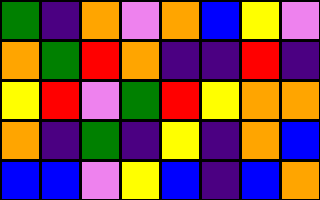[["green", "indigo", "orange", "violet", "orange", "blue", "yellow", "violet"], ["orange", "green", "red", "orange", "indigo", "indigo", "red", "indigo"], ["yellow", "red", "violet", "green", "red", "yellow", "orange", "orange"], ["orange", "indigo", "green", "indigo", "yellow", "indigo", "orange", "blue"], ["blue", "blue", "violet", "yellow", "blue", "indigo", "blue", "orange"]]